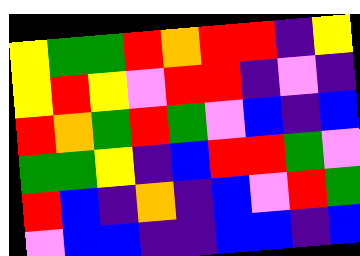[["yellow", "green", "green", "red", "orange", "red", "red", "indigo", "yellow"], ["yellow", "red", "yellow", "violet", "red", "red", "indigo", "violet", "indigo"], ["red", "orange", "green", "red", "green", "violet", "blue", "indigo", "blue"], ["green", "green", "yellow", "indigo", "blue", "red", "red", "green", "violet"], ["red", "blue", "indigo", "orange", "indigo", "blue", "violet", "red", "green"], ["violet", "blue", "blue", "indigo", "indigo", "blue", "blue", "indigo", "blue"]]